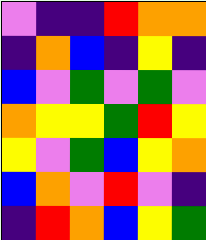[["violet", "indigo", "indigo", "red", "orange", "orange"], ["indigo", "orange", "blue", "indigo", "yellow", "indigo"], ["blue", "violet", "green", "violet", "green", "violet"], ["orange", "yellow", "yellow", "green", "red", "yellow"], ["yellow", "violet", "green", "blue", "yellow", "orange"], ["blue", "orange", "violet", "red", "violet", "indigo"], ["indigo", "red", "orange", "blue", "yellow", "green"]]